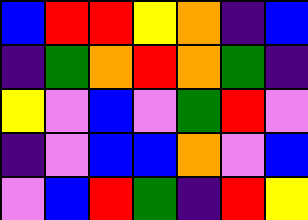[["blue", "red", "red", "yellow", "orange", "indigo", "blue"], ["indigo", "green", "orange", "red", "orange", "green", "indigo"], ["yellow", "violet", "blue", "violet", "green", "red", "violet"], ["indigo", "violet", "blue", "blue", "orange", "violet", "blue"], ["violet", "blue", "red", "green", "indigo", "red", "yellow"]]